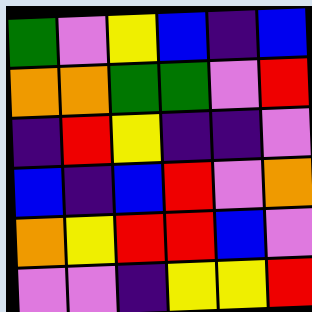[["green", "violet", "yellow", "blue", "indigo", "blue"], ["orange", "orange", "green", "green", "violet", "red"], ["indigo", "red", "yellow", "indigo", "indigo", "violet"], ["blue", "indigo", "blue", "red", "violet", "orange"], ["orange", "yellow", "red", "red", "blue", "violet"], ["violet", "violet", "indigo", "yellow", "yellow", "red"]]